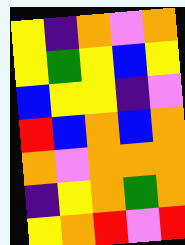[["yellow", "indigo", "orange", "violet", "orange"], ["yellow", "green", "yellow", "blue", "yellow"], ["blue", "yellow", "yellow", "indigo", "violet"], ["red", "blue", "orange", "blue", "orange"], ["orange", "violet", "orange", "orange", "orange"], ["indigo", "yellow", "orange", "green", "orange"], ["yellow", "orange", "red", "violet", "red"]]